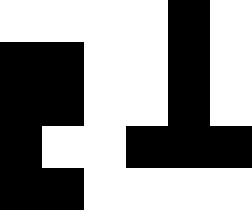[["white", "white", "white", "white", "black", "white"], ["black", "black", "white", "white", "black", "white"], ["black", "black", "white", "white", "black", "white"], ["black", "white", "white", "black", "black", "black"], ["black", "black", "white", "white", "white", "white"]]